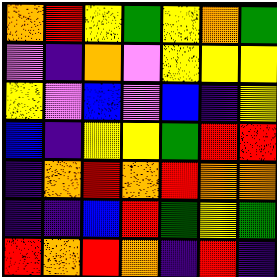[["orange", "red", "yellow", "green", "yellow", "orange", "green"], ["violet", "indigo", "orange", "violet", "yellow", "yellow", "yellow"], ["yellow", "violet", "blue", "violet", "blue", "indigo", "yellow"], ["blue", "indigo", "yellow", "yellow", "green", "red", "red"], ["indigo", "orange", "red", "orange", "red", "orange", "orange"], ["indigo", "indigo", "blue", "red", "green", "yellow", "green"], ["red", "orange", "red", "orange", "indigo", "red", "indigo"]]